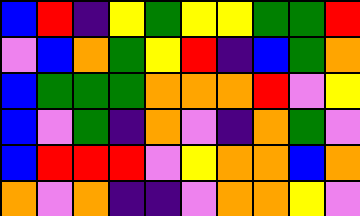[["blue", "red", "indigo", "yellow", "green", "yellow", "yellow", "green", "green", "red"], ["violet", "blue", "orange", "green", "yellow", "red", "indigo", "blue", "green", "orange"], ["blue", "green", "green", "green", "orange", "orange", "orange", "red", "violet", "yellow"], ["blue", "violet", "green", "indigo", "orange", "violet", "indigo", "orange", "green", "violet"], ["blue", "red", "red", "red", "violet", "yellow", "orange", "orange", "blue", "orange"], ["orange", "violet", "orange", "indigo", "indigo", "violet", "orange", "orange", "yellow", "violet"]]